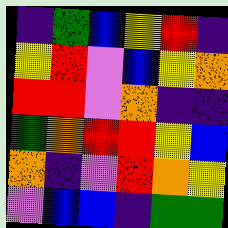[["indigo", "green", "blue", "yellow", "red", "indigo"], ["yellow", "red", "violet", "blue", "yellow", "orange"], ["red", "red", "violet", "orange", "indigo", "indigo"], ["green", "orange", "red", "red", "yellow", "blue"], ["orange", "indigo", "violet", "red", "orange", "yellow"], ["violet", "blue", "blue", "indigo", "green", "green"]]